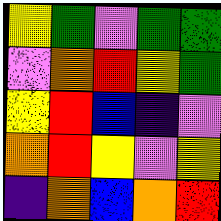[["yellow", "green", "violet", "green", "green"], ["violet", "orange", "red", "yellow", "green"], ["yellow", "red", "blue", "indigo", "violet"], ["orange", "red", "yellow", "violet", "yellow"], ["indigo", "orange", "blue", "orange", "red"]]